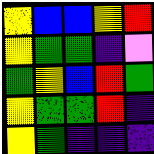[["yellow", "blue", "blue", "yellow", "red"], ["yellow", "green", "green", "indigo", "violet"], ["green", "yellow", "blue", "red", "green"], ["yellow", "green", "green", "red", "indigo"], ["yellow", "green", "indigo", "indigo", "indigo"]]